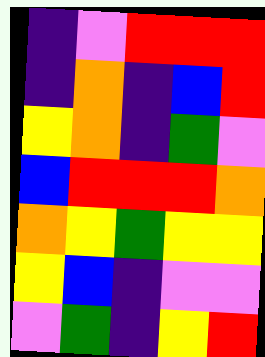[["indigo", "violet", "red", "red", "red"], ["indigo", "orange", "indigo", "blue", "red"], ["yellow", "orange", "indigo", "green", "violet"], ["blue", "red", "red", "red", "orange"], ["orange", "yellow", "green", "yellow", "yellow"], ["yellow", "blue", "indigo", "violet", "violet"], ["violet", "green", "indigo", "yellow", "red"]]